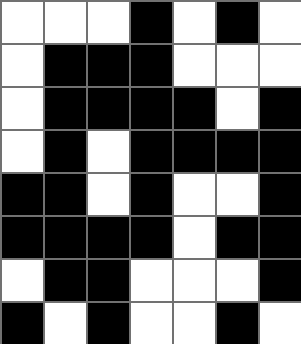[["white", "white", "white", "black", "white", "black", "white"], ["white", "black", "black", "black", "white", "white", "white"], ["white", "black", "black", "black", "black", "white", "black"], ["white", "black", "white", "black", "black", "black", "black"], ["black", "black", "white", "black", "white", "white", "black"], ["black", "black", "black", "black", "white", "black", "black"], ["white", "black", "black", "white", "white", "white", "black"], ["black", "white", "black", "white", "white", "black", "white"]]